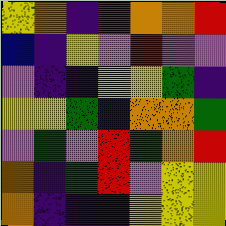[["yellow", "orange", "indigo", "red", "orange", "orange", "red"], ["blue", "indigo", "yellow", "violet", "red", "violet", "violet"], ["violet", "indigo", "indigo", "yellow", "yellow", "green", "indigo"], ["yellow", "yellow", "green", "blue", "orange", "orange", "green"], ["violet", "green", "violet", "red", "green", "orange", "red"], ["orange", "indigo", "green", "red", "violet", "yellow", "yellow"], ["orange", "indigo", "indigo", "indigo", "yellow", "yellow", "yellow"]]